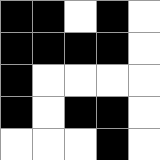[["black", "black", "white", "black", "white"], ["black", "black", "black", "black", "white"], ["black", "white", "white", "white", "white"], ["black", "white", "black", "black", "white"], ["white", "white", "white", "black", "white"]]